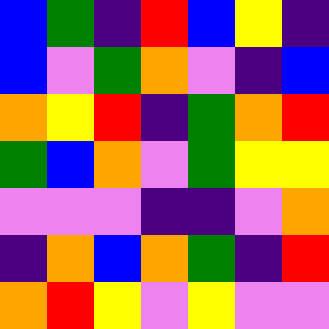[["blue", "green", "indigo", "red", "blue", "yellow", "indigo"], ["blue", "violet", "green", "orange", "violet", "indigo", "blue"], ["orange", "yellow", "red", "indigo", "green", "orange", "red"], ["green", "blue", "orange", "violet", "green", "yellow", "yellow"], ["violet", "violet", "violet", "indigo", "indigo", "violet", "orange"], ["indigo", "orange", "blue", "orange", "green", "indigo", "red"], ["orange", "red", "yellow", "violet", "yellow", "violet", "violet"]]